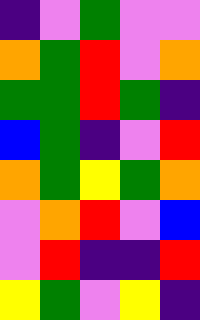[["indigo", "violet", "green", "violet", "violet"], ["orange", "green", "red", "violet", "orange"], ["green", "green", "red", "green", "indigo"], ["blue", "green", "indigo", "violet", "red"], ["orange", "green", "yellow", "green", "orange"], ["violet", "orange", "red", "violet", "blue"], ["violet", "red", "indigo", "indigo", "red"], ["yellow", "green", "violet", "yellow", "indigo"]]